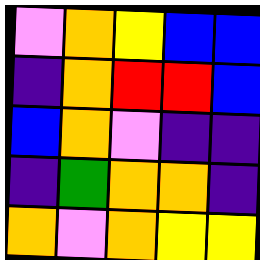[["violet", "orange", "yellow", "blue", "blue"], ["indigo", "orange", "red", "red", "blue"], ["blue", "orange", "violet", "indigo", "indigo"], ["indigo", "green", "orange", "orange", "indigo"], ["orange", "violet", "orange", "yellow", "yellow"]]